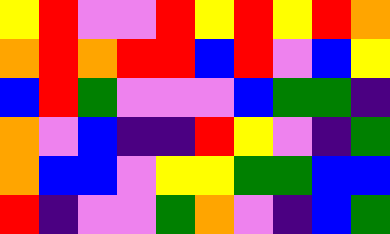[["yellow", "red", "violet", "violet", "red", "yellow", "red", "yellow", "red", "orange"], ["orange", "red", "orange", "red", "red", "blue", "red", "violet", "blue", "yellow"], ["blue", "red", "green", "violet", "violet", "violet", "blue", "green", "green", "indigo"], ["orange", "violet", "blue", "indigo", "indigo", "red", "yellow", "violet", "indigo", "green"], ["orange", "blue", "blue", "violet", "yellow", "yellow", "green", "green", "blue", "blue"], ["red", "indigo", "violet", "violet", "green", "orange", "violet", "indigo", "blue", "green"]]